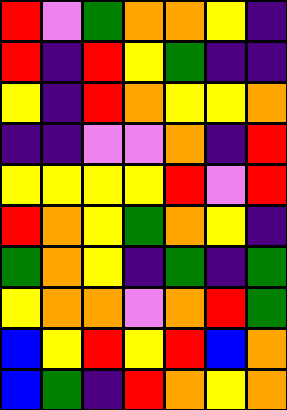[["red", "violet", "green", "orange", "orange", "yellow", "indigo"], ["red", "indigo", "red", "yellow", "green", "indigo", "indigo"], ["yellow", "indigo", "red", "orange", "yellow", "yellow", "orange"], ["indigo", "indigo", "violet", "violet", "orange", "indigo", "red"], ["yellow", "yellow", "yellow", "yellow", "red", "violet", "red"], ["red", "orange", "yellow", "green", "orange", "yellow", "indigo"], ["green", "orange", "yellow", "indigo", "green", "indigo", "green"], ["yellow", "orange", "orange", "violet", "orange", "red", "green"], ["blue", "yellow", "red", "yellow", "red", "blue", "orange"], ["blue", "green", "indigo", "red", "orange", "yellow", "orange"]]